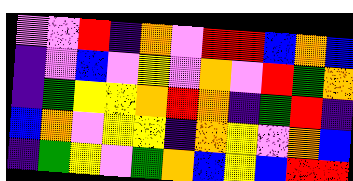[["violet", "violet", "red", "indigo", "orange", "violet", "red", "red", "blue", "orange", "blue"], ["indigo", "violet", "blue", "violet", "yellow", "violet", "orange", "violet", "red", "green", "orange"], ["indigo", "green", "yellow", "yellow", "orange", "red", "orange", "indigo", "green", "red", "indigo"], ["blue", "orange", "violet", "yellow", "yellow", "indigo", "orange", "yellow", "violet", "orange", "blue"], ["indigo", "green", "yellow", "violet", "green", "orange", "blue", "yellow", "blue", "red", "red"]]